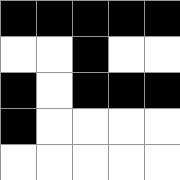[["black", "black", "black", "black", "black"], ["white", "white", "black", "white", "white"], ["black", "white", "black", "black", "black"], ["black", "white", "white", "white", "white"], ["white", "white", "white", "white", "white"]]